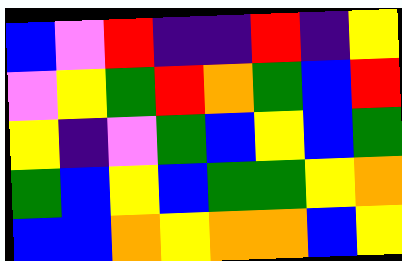[["blue", "violet", "red", "indigo", "indigo", "red", "indigo", "yellow"], ["violet", "yellow", "green", "red", "orange", "green", "blue", "red"], ["yellow", "indigo", "violet", "green", "blue", "yellow", "blue", "green"], ["green", "blue", "yellow", "blue", "green", "green", "yellow", "orange"], ["blue", "blue", "orange", "yellow", "orange", "orange", "blue", "yellow"]]